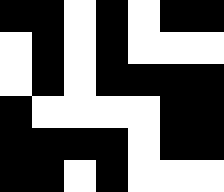[["black", "black", "white", "black", "white", "black", "black"], ["white", "black", "white", "black", "white", "white", "white"], ["white", "black", "white", "black", "black", "black", "black"], ["black", "white", "white", "white", "white", "black", "black"], ["black", "black", "black", "black", "white", "black", "black"], ["black", "black", "white", "black", "white", "white", "white"]]